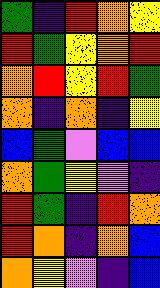[["green", "indigo", "red", "orange", "yellow"], ["red", "green", "yellow", "orange", "red"], ["orange", "red", "yellow", "red", "green"], ["orange", "indigo", "orange", "indigo", "yellow"], ["blue", "green", "violet", "blue", "blue"], ["orange", "green", "yellow", "violet", "indigo"], ["red", "green", "indigo", "red", "orange"], ["red", "orange", "indigo", "orange", "blue"], ["orange", "yellow", "violet", "indigo", "blue"]]